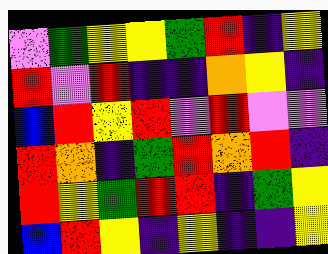[["violet", "green", "yellow", "yellow", "green", "red", "indigo", "yellow"], ["red", "violet", "red", "indigo", "indigo", "orange", "yellow", "indigo"], ["blue", "red", "yellow", "red", "violet", "red", "violet", "violet"], ["red", "orange", "indigo", "green", "red", "orange", "red", "indigo"], ["red", "yellow", "green", "red", "red", "indigo", "green", "yellow"], ["blue", "red", "yellow", "indigo", "yellow", "indigo", "indigo", "yellow"]]